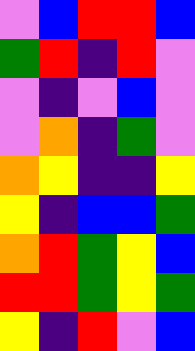[["violet", "blue", "red", "red", "blue"], ["green", "red", "indigo", "red", "violet"], ["violet", "indigo", "violet", "blue", "violet"], ["violet", "orange", "indigo", "green", "violet"], ["orange", "yellow", "indigo", "indigo", "yellow"], ["yellow", "indigo", "blue", "blue", "green"], ["orange", "red", "green", "yellow", "blue"], ["red", "red", "green", "yellow", "green"], ["yellow", "indigo", "red", "violet", "blue"]]